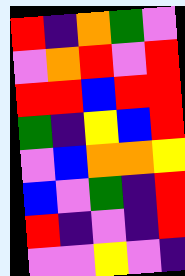[["red", "indigo", "orange", "green", "violet"], ["violet", "orange", "red", "violet", "red"], ["red", "red", "blue", "red", "red"], ["green", "indigo", "yellow", "blue", "red"], ["violet", "blue", "orange", "orange", "yellow"], ["blue", "violet", "green", "indigo", "red"], ["red", "indigo", "violet", "indigo", "red"], ["violet", "violet", "yellow", "violet", "indigo"]]